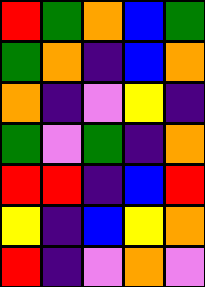[["red", "green", "orange", "blue", "green"], ["green", "orange", "indigo", "blue", "orange"], ["orange", "indigo", "violet", "yellow", "indigo"], ["green", "violet", "green", "indigo", "orange"], ["red", "red", "indigo", "blue", "red"], ["yellow", "indigo", "blue", "yellow", "orange"], ["red", "indigo", "violet", "orange", "violet"]]